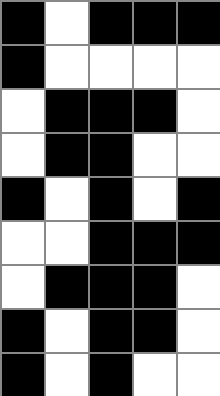[["black", "white", "black", "black", "black"], ["black", "white", "white", "white", "white"], ["white", "black", "black", "black", "white"], ["white", "black", "black", "white", "white"], ["black", "white", "black", "white", "black"], ["white", "white", "black", "black", "black"], ["white", "black", "black", "black", "white"], ["black", "white", "black", "black", "white"], ["black", "white", "black", "white", "white"]]